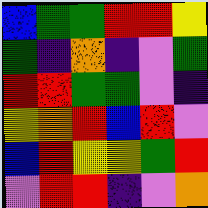[["blue", "green", "green", "red", "red", "yellow"], ["green", "indigo", "orange", "indigo", "violet", "green"], ["red", "red", "green", "green", "violet", "indigo"], ["yellow", "orange", "red", "blue", "red", "violet"], ["blue", "red", "yellow", "yellow", "green", "red"], ["violet", "red", "red", "indigo", "violet", "orange"]]